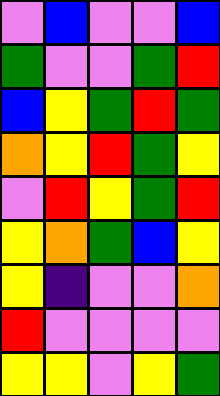[["violet", "blue", "violet", "violet", "blue"], ["green", "violet", "violet", "green", "red"], ["blue", "yellow", "green", "red", "green"], ["orange", "yellow", "red", "green", "yellow"], ["violet", "red", "yellow", "green", "red"], ["yellow", "orange", "green", "blue", "yellow"], ["yellow", "indigo", "violet", "violet", "orange"], ["red", "violet", "violet", "violet", "violet"], ["yellow", "yellow", "violet", "yellow", "green"]]